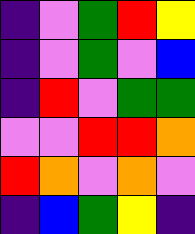[["indigo", "violet", "green", "red", "yellow"], ["indigo", "violet", "green", "violet", "blue"], ["indigo", "red", "violet", "green", "green"], ["violet", "violet", "red", "red", "orange"], ["red", "orange", "violet", "orange", "violet"], ["indigo", "blue", "green", "yellow", "indigo"]]